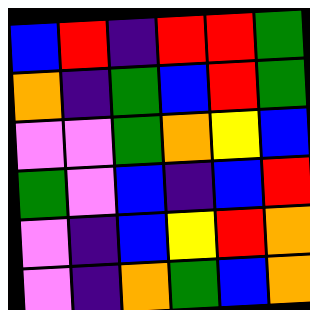[["blue", "red", "indigo", "red", "red", "green"], ["orange", "indigo", "green", "blue", "red", "green"], ["violet", "violet", "green", "orange", "yellow", "blue"], ["green", "violet", "blue", "indigo", "blue", "red"], ["violet", "indigo", "blue", "yellow", "red", "orange"], ["violet", "indigo", "orange", "green", "blue", "orange"]]